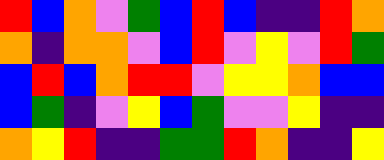[["red", "blue", "orange", "violet", "green", "blue", "red", "blue", "indigo", "indigo", "red", "orange"], ["orange", "indigo", "orange", "orange", "violet", "blue", "red", "violet", "yellow", "violet", "red", "green"], ["blue", "red", "blue", "orange", "red", "red", "violet", "yellow", "yellow", "orange", "blue", "blue"], ["blue", "green", "indigo", "violet", "yellow", "blue", "green", "violet", "violet", "yellow", "indigo", "indigo"], ["orange", "yellow", "red", "indigo", "indigo", "green", "green", "red", "orange", "indigo", "indigo", "yellow"]]